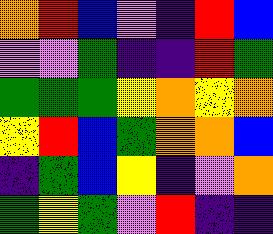[["orange", "red", "blue", "violet", "indigo", "red", "blue"], ["violet", "violet", "green", "indigo", "indigo", "red", "green"], ["green", "green", "green", "yellow", "orange", "yellow", "orange"], ["yellow", "red", "blue", "green", "orange", "orange", "blue"], ["indigo", "green", "blue", "yellow", "indigo", "violet", "orange"], ["green", "yellow", "green", "violet", "red", "indigo", "indigo"]]